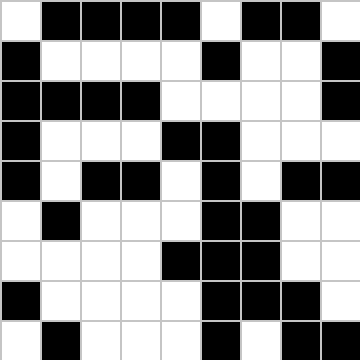[["white", "black", "black", "black", "black", "white", "black", "black", "white"], ["black", "white", "white", "white", "white", "black", "white", "white", "black"], ["black", "black", "black", "black", "white", "white", "white", "white", "black"], ["black", "white", "white", "white", "black", "black", "white", "white", "white"], ["black", "white", "black", "black", "white", "black", "white", "black", "black"], ["white", "black", "white", "white", "white", "black", "black", "white", "white"], ["white", "white", "white", "white", "black", "black", "black", "white", "white"], ["black", "white", "white", "white", "white", "black", "black", "black", "white"], ["white", "black", "white", "white", "white", "black", "white", "black", "black"]]